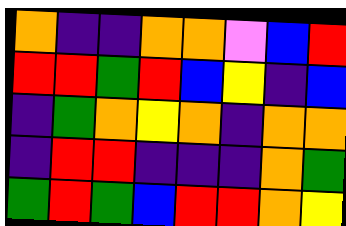[["orange", "indigo", "indigo", "orange", "orange", "violet", "blue", "red"], ["red", "red", "green", "red", "blue", "yellow", "indigo", "blue"], ["indigo", "green", "orange", "yellow", "orange", "indigo", "orange", "orange"], ["indigo", "red", "red", "indigo", "indigo", "indigo", "orange", "green"], ["green", "red", "green", "blue", "red", "red", "orange", "yellow"]]